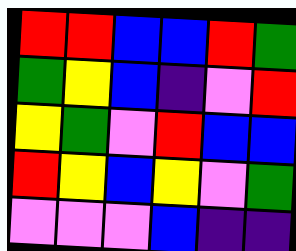[["red", "red", "blue", "blue", "red", "green"], ["green", "yellow", "blue", "indigo", "violet", "red"], ["yellow", "green", "violet", "red", "blue", "blue"], ["red", "yellow", "blue", "yellow", "violet", "green"], ["violet", "violet", "violet", "blue", "indigo", "indigo"]]